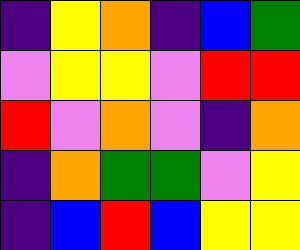[["indigo", "yellow", "orange", "indigo", "blue", "green"], ["violet", "yellow", "yellow", "violet", "red", "red"], ["red", "violet", "orange", "violet", "indigo", "orange"], ["indigo", "orange", "green", "green", "violet", "yellow"], ["indigo", "blue", "red", "blue", "yellow", "yellow"]]